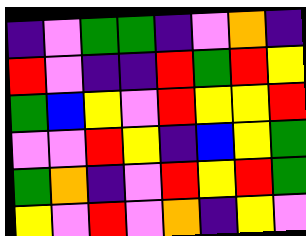[["indigo", "violet", "green", "green", "indigo", "violet", "orange", "indigo"], ["red", "violet", "indigo", "indigo", "red", "green", "red", "yellow"], ["green", "blue", "yellow", "violet", "red", "yellow", "yellow", "red"], ["violet", "violet", "red", "yellow", "indigo", "blue", "yellow", "green"], ["green", "orange", "indigo", "violet", "red", "yellow", "red", "green"], ["yellow", "violet", "red", "violet", "orange", "indigo", "yellow", "violet"]]